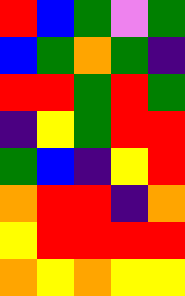[["red", "blue", "green", "violet", "green"], ["blue", "green", "orange", "green", "indigo"], ["red", "red", "green", "red", "green"], ["indigo", "yellow", "green", "red", "red"], ["green", "blue", "indigo", "yellow", "red"], ["orange", "red", "red", "indigo", "orange"], ["yellow", "red", "red", "red", "red"], ["orange", "yellow", "orange", "yellow", "yellow"]]